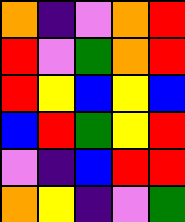[["orange", "indigo", "violet", "orange", "red"], ["red", "violet", "green", "orange", "red"], ["red", "yellow", "blue", "yellow", "blue"], ["blue", "red", "green", "yellow", "red"], ["violet", "indigo", "blue", "red", "red"], ["orange", "yellow", "indigo", "violet", "green"]]